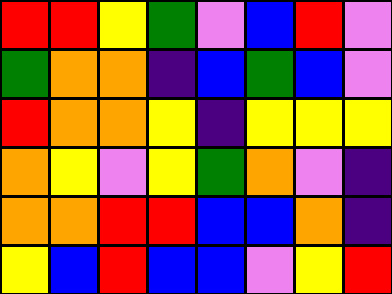[["red", "red", "yellow", "green", "violet", "blue", "red", "violet"], ["green", "orange", "orange", "indigo", "blue", "green", "blue", "violet"], ["red", "orange", "orange", "yellow", "indigo", "yellow", "yellow", "yellow"], ["orange", "yellow", "violet", "yellow", "green", "orange", "violet", "indigo"], ["orange", "orange", "red", "red", "blue", "blue", "orange", "indigo"], ["yellow", "blue", "red", "blue", "blue", "violet", "yellow", "red"]]